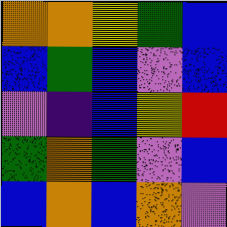[["orange", "orange", "yellow", "green", "blue"], ["blue", "green", "blue", "violet", "blue"], ["violet", "indigo", "blue", "yellow", "red"], ["green", "orange", "green", "violet", "blue"], ["blue", "orange", "blue", "orange", "violet"]]